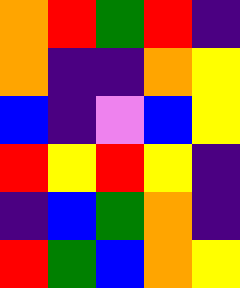[["orange", "red", "green", "red", "indigo"], ["orange", "indigo", "indigo", "orange", "yellow"], ["blue", "indigo", "violet", "blue", "yellow"], ["red", "yellow", "red", "yellow", "indigo"], ["indigo", "blue", "green", "orange", "indigo"], ["red", "green", "blue", "orange", "yellow"]]